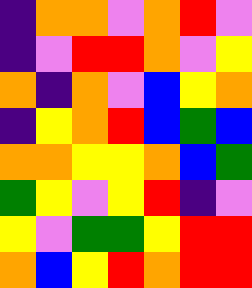[["indigo", "orange", "orange", "violet", "orange", "red", "violet"], ["indigo", "violet", "red", "red", "orange", "violet", "yellow"], ["orange", "indigo", "orange", "violet", "blue", "yellow", "orange"], ["indigo", "yellow", "orange", "red", "blue", "green", "blue"], ["orange", "orange", "yellow", "yellow", "orange", "blue", "green"], ["green", "yellow", "violet", "yellow", "red", "indigo", "violet"], ["yellow", "violet", "green", "green", "yellow", "red", "red"], ["orange", "blue", "yellow", "red", "orange", "red", "red"]]